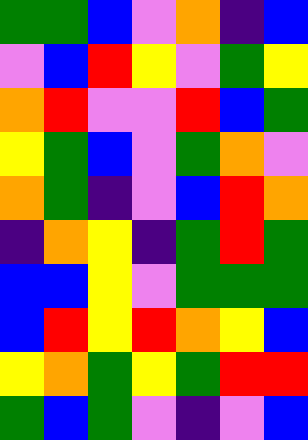[["green", "green", "blue", "violet", "orange", "indigo", "blue"], ["violet", "blue", "red", "yellow", "violet", "green", "yellow"], ["orange", "red", "violet", "violet", "red", "blue", "green"], ["yellow", "green", "blue", "violet", "green", "orange", "violet"], ["orange", "green", "indigo", "violet", "blue", "red", "orange"], ["indigo", "orange", "yellow", "indigo", "green", "red", "green"], ["blue", "blue", "yellow", "violet", "green", "green", "green"], ["blue", "red", "yellow", "red", "orange", "yellow", "blue"], ["yellow", "orange", "green", "yellow", "green", "red", "red"], ["green", "blue", "green", "violet", "indigo", "violet", "blue"]]